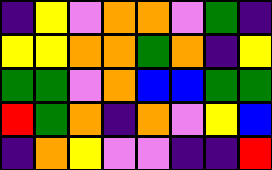[["indigo", "yellow", "violet", "orange", "orange", "violet", "green", "indigo"], ["yellow", "yellow", "orange", "orange", "green", "orange", "indigo", "yellow"], ["green", "green", "violet", "orange", "blue", "blue", "green", "green"], ["red", "green", "orange", "indigo", "orange", "violet", "yellow", "blue"], ["indigo", "orange", "yellow", "violet", "violet", "indigo", "indigo", "red"]]